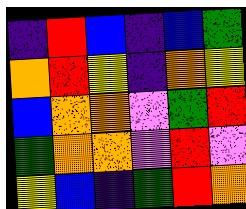[["indigo", "red", "blue", "indigo", "blue", "green"], ["orange", "red", "yellow", "indigo", "orange", "yellow"], ["blue", "orange", "orange", "violet", "green", "red"], ["green", "orange", "orange", "violet", "red", "violet"], ["yellow", "blue", "indigo", "green", "red", "orange"]]